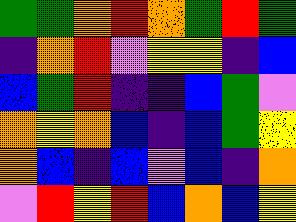[["green", "green", "orange", "red", "orange", "green", "red", "green"], ["indigo", "orange", "red", "violet", "yellow", "yellow", "indigo", "blue"], ["blue", "green", "red", "indigo", "indigo", "blue", "green", "violet"], ["orange", "yellow", "orange", "blue", "indigo", "blue", "green", "yellow"], ["orange", "blue", "indigo", "blue", "violet", "blue", "indigo", "orange"], ["violet", "red", "yellow", "red", "blue", "orange", "blue", "yellow"]]